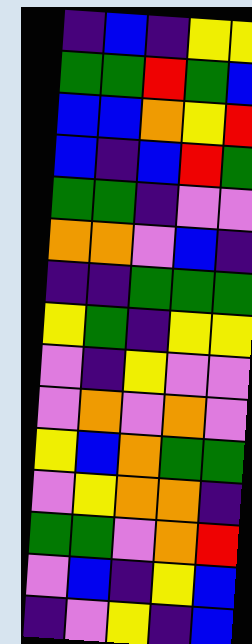[["indigo", "blue", "indigo", "yellow", "yellow"], ["green", "green", "red", "green", "blue"], ["blue", "blue", "orange", "yellow", "red"], ["blue", "indigo", "blue", "red", "green"], ["green", "green", "indigo", "violet", "violet"], ["orange", "orange", "violet", "blue", "indigo"], ["indigo", "indigo", "green", "green", "green"], ["yellow", "green", "indigo", "yellow", "yellow"], ["violet", "indigo", "yellow", "violet", "violet"], ["violet", "orange", "violet", "orange", "violet"], ["yellow", "blue", "orange", "green", "green"], ["violet", "yellow", "orange", "orange", "indigo"], ["green", "green", "violet", "orange", "red"], ["violet", "blue", "indigo", "yellow", "blue"], ["indigo", "violet", "yellow", "indigo", "blue"]]